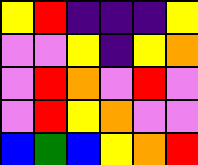[["yellow", "red", "indigo", "indigo", "indigo", "yellow"], ["violet", "violet", "yellow", "indigo", "yellow", "orange"], ["violet", "red", "orange", "violet", "red", "violet"], ["violet", "red", "yellow", "orange", "violet", "violet"], ["blue", "green", "blue", "yellow", "orange", "red"]]